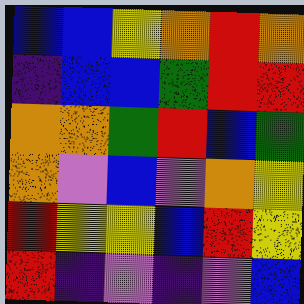[["blue", "blue", "yellow", "orange", "red", "orange"], ["indigo", "blue", "blue", "green", "red", "red"], ["orange", "orange", "green", "red", "blue", "green"], ["orange", "violet", "blue", "violet", "orange", "yellow"], ["red", "yellow", "yellow", "blue", "red", "yellow"], ["red", "indigo", "violet", "indigo", "violet", "blue"]]